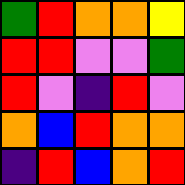[["green", "red", "orange", "orange", "yellow"], ["red", "red", "violet", "violet", "green"], ["red", "violet", "indigo", "red", "violet"], ["orange", "blue", "red", "orange", "orange"], ["indigo", "red", "blue", "orange", "red"]]